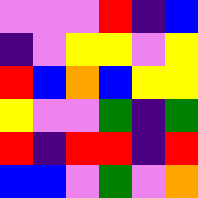[["violet", "violet", "violet", "red", "indigo", "blue"], ["indigo", "violet", "yellow", "yellow", "violet", "yellow"], ["red", "blue", "orange", "blue", "yellow", "yellow"], ["yellow", "violet", "violet", "green", "indigo", "green"], ["red", "indigo", "red", "red", "indigo", "red"], ["blue", "blue", "violet", "green", "violet", "orange"]]